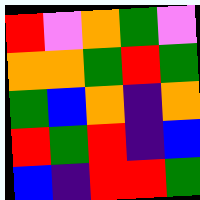[["red", "violet", "orange", "green", "violet"], ["orange", "orange", "green", "red", "green"], ["green", "blue", "orange", "indigo", "orange"], ["red", "green", "red", "indigo", "blue"], ["blue", "indigo", "red", "red", "green"]]